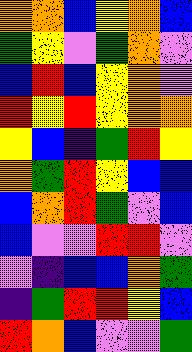[["orange", "orange", "blue", "yellow", "orange", "blue"], ["green", "yellow", "violet", "green", "orange", "violet"], ["blue", "red", "blue", "yellow", "orange", "violet"], ["red", "yellow", "red", "yellow", "orange", "orange"], ["yellow", "blue", "indigo", "green", "red", "yellow"], ["orange", "green", "red", "yellow", "blue", "blue"], ["blue", "orange", "red", "green", "violet", "blue"], ["blue", "violet", "violet", "red", "red", "violet"], ["violet", "indigo", "blue", "blue", "orange", "green"], ["indigo", "green", "red", "red", "yellow", "blue"], ["red", "orange", "blue", "violet", "violet", "green"]]